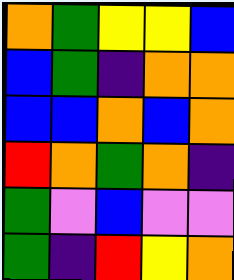[["orange", "green", "yellow", "yellow", "blue"], ["blue", "green", "indigo", "orange", "orange"], ["blue", "blue", "orange", "blue", "orange"], ["red", "orange", "green", "orange", "indigo"], ["green", "violet", "blue", "violet", "violet"], ["green", "indigo", "red", "yellow", "orange"]]